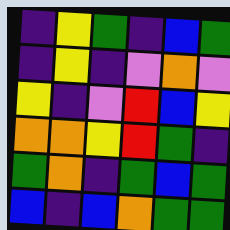[["indigo", "yellow", "green", "indigo", "blue", "green"], ["indigo", "yellow", "indigo", "violet", "orange", "violet"], ["yellow", "indigo", "violet", "red", "blue", "yellow"], ["orange", "orange", "yellow", "red", "green", "indigo"], ["green", "orange", "indigo", "green", "blue", "green"], ["blue", "indigo", "blue", "orange", "green", "green"]]